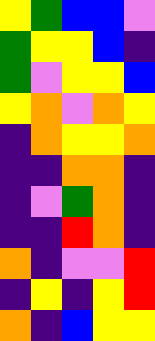[["yellow", "green", "blue", "blue", "violet"], ["green", "yellow", "yellow", "blue", "indigo"], ["green", "violet", "yellow", "yellow", "blue"], ["yellow", "orange", "violet", "orange", "yellow"], ["indigo", "orange", "yellow", "yellow", "orange"], ["indigo", "indigo", "orange", "orange", "indigo"], ["indigo", "violet", "green", "orange", "indigo"], ["indigo", "indigo", "red", "orange", "indigo"], ["orange", "indigo", "violet", "violet", "red"], ["indigo", "yellow", "indigo", "yellow", "red"], ["orange", "indigo", "blue", "yellow", "yellow"]]